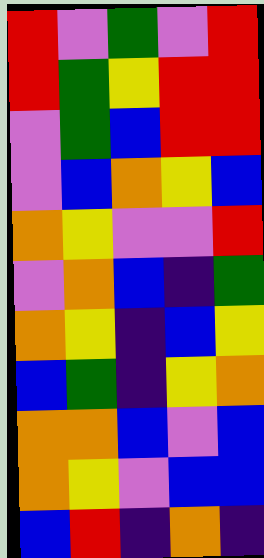[["red", "violet", "green", "violet", "red"], ["red", "green", "yellow", "red", "red"], ["violet", "green", "blue", "red", "red"], ["violet", "blue", "orange", "yellow", "blue"], ["orange", "yellow", "violet", "violet", "red"], ["violet", "orange", "blue", "indigo", "green"], ["orange", "yellow", "indigo", "blue", "yellow"], ["blue", "green", "indigo", "yellow", "orange"], ["orange", "orange", "blue", "violet", "blue"], ["orange", "yellow", "violet", "blue", "blue"], ["blue", "red", "indigo", "orange", "indigo"]]